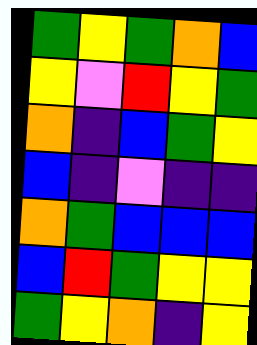[["green", "yellow", "green", "orange", "blue"], ["yellow", "violet", "red", "yellow", "green"], ["orange", "indigo", "blue", "green", "yellow"], ["blue", "indigo", "violet", "indigo", "indigo"], ["orange", "green", "blue", "blue", "blue"], ["blue", "red", "green", "yellow", "yellow"], ["green", "yellow", "orange", "indigo", "yellow"]]